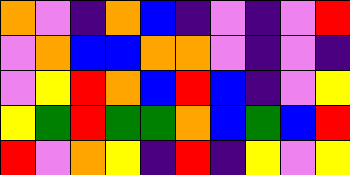[["orange", "violet", "indigo", "orange", "blue", "indigo", "violet", "indigo", "violet", "red"], ["violet", "orange", "blue", "blue", "orange", "orange", "violet", "indigo", "violet", "indigo"], ["violet", "yellow", "red", "orange", "blue", "red", "blue", "indigo", "violet", "yellow"], ["yellow", "green", "red", "green", "green", "orange", "blue", "green", "blue", "red"], ["red", "violet", "orange", "yellow", "indigo", "red", "indigo", "yellow", "violet", "yellow"]]